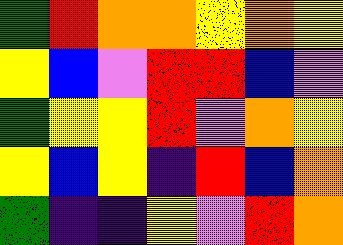[["green", "red", "orange", "orange", "yellow", "orange", "yellow"], ["yellow", "blue", "violet", "red", "red", "blue", "violet"], ["green", "yellow", "yellow", "red", "violet", "orange", "yellow"], ["yellow", "blue", "yellow", "indigo", "red", "blue", "orange"], ["green", "indigo", "indigo", "yellow", "violet", "red", "orange"]]